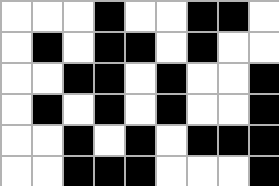[["white", "white", "white", "black", "white", "white", "black", "black", "white"], ["white", "black", "white", "black", "black", "white", "black", "white", "white"], ["white", "white", "black", "black", "white", "black", "white", "white", "black"], ["white", "black", "white", "black", "white", "black", "white", "white", "black"], ["white", "white", "black", "white", "black", "white", "black", "black", "black"], ["white", "white", "black", "black", "black", "white", "white", "white", "black"]]